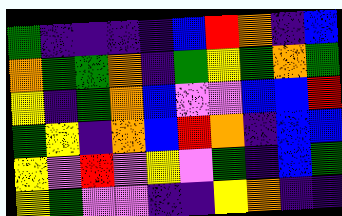[["green", "indigo", "indigo", "indigo", "indigo", "blue", "red", "orange", "indigo", "blue"], ["orange", "green", "green", "orange", "indigo", "green", "yellow", "green", "orange", "green"], ["yellow", "indigo", "green", "orange", "blue", "violet", "violet", "blue", "blue", "red"], ["green", "yellow", "indigo", "orange", "blue", "red", "orange", "indigo", "blue", "blue"], ["yellow", "violet", "red", "violet", "yellow", "violet", "green", "indigo", "blue", "green"], ["yellow", "green", "violet", "violet", "indigo", "indigo", "yellow", "orange", "indigo", "indigo"]]